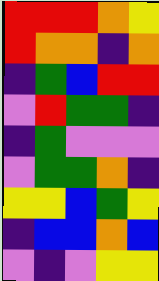[["red", "red", "red", "orange", "yellow"], ["red", "orange", "orange", "indigo", "orange"], ["indigo", "green", "blue", "red", "red"], ["violet", "red", "green", "green", "indigo"], ["indigo", "green", "violet", "violet", "violet"], ["violet", "green", "green", "orange", "indigo"], ["yellow", "yellow", "blue", "green", "yellow"], ["indigo", "blue", "blue", "orange", "blue"], ["violet", "indigo", "violet", "yellow", "yellow"]]